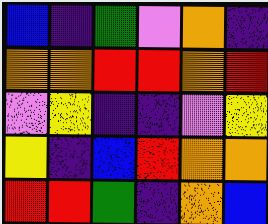[["blue", "indigo", "green", "violet", "orange", "indigo"], ["orange", "orange", "red", "red", "orange", "red"], ["violet", "yellow", "indigo", "indigo", "violet", "yellow"], ["yellow", "indigo", "blue", "red", "orange", "orange"], ["red", "red", "green", "indigo", "orange", "blue"]]